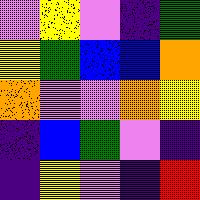[["violet", "yellow", "violet", "indigo", "green"], ["yellow", "green", "blue", "blue", "orange"], ["orange", "violet", "violet", "orange", "yellow"], ["indigo", "blue", "green", "violet", "indigo"], ["indigo", "yellow", "violet", "indigo", "red"]]